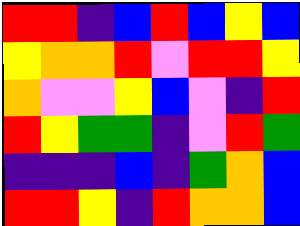[["red", "red", "indigo", "blue", "red", "blue", "yellow", "blue"], ["yellow", "orange", "orange", "red", "violet", "red", "red", "yellow"], ["orange", "violet", "violet", "yellow", "blue", "violet", "indigo", "red"], ["red", "yellow", "green", "green", "indigo", "violet", "red", "green"], ["indigo", "indigo", "indigo", "blue", "indigo", "green", "orange", "blue"], ["red", "red", "yellow", "indigo", "red", "orange", "orange", "blue"]]